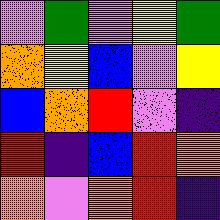[["violet", "green", "violet", "yellow", "green"], ["orange", "yellow", "blue", "violet", "yellow"], ["blue", "orange", "red", "violet", "indigo"], ["red", "indigo", "blue", "red", "orange"], ["orange", "violet", "orange", "red", "indigo"]]